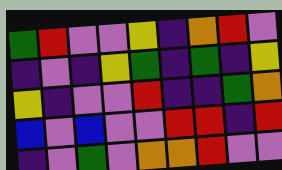[["green", "red", "violet", "violet", "yellow", "indigo", "orange", "red", "violet"], ["indigo", "violet", "indigo", "yellow", "green", "indigo", "green", "indigo", "yellow"], ["yellow", "indigo", "violet", "violet", "red", "indigo", "indigo", "green", "orange"], ["blue", "violet", "blue", "violet", "violet", "red", "red", "indigo", "red"], ["indigo", "violet", "green", "violet", "orange", "orange", "red", "violet", "violet"]]